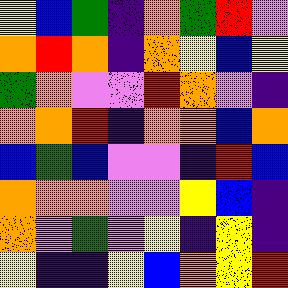[["yellow", "blue", "green", "indigo", "orange", "green", "red", "violet"], ["orange", "red", "orange", "indigo", "orange", "yellow", "blue", "yellow"], ["green", "orange", "violet", "violet", "red", "orange", "violet", "indigo"], ["orange", "orange", "red", "indigo", "orange", "orange", "blue", "orange"], ["blue", "green", "blue", "violet", "violet", "indigo", "red", "blue"], ["orange", "orange", "orange", "violet", "violet", "yellow", "blue", "indigo"], ["orange", "violet", "green", "violet", "yellow", "indigo", "yellow", "indigo"], ["yellow", "indigo", "indigo", "yellow", "blue", "orange", "yellow", "red"]]